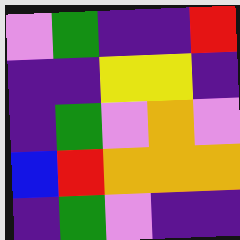[["violet", "green", "indigo", "indigo", "red"], ["indigo", "indigo", "yellow", "yellow", "indigo"], ["indigo", "green", "violet", "orange", "violet"], ["blue", "red", "orange", "orange", "orange"], ["indigo", "green", "violet", "indigo", "indigo"]]